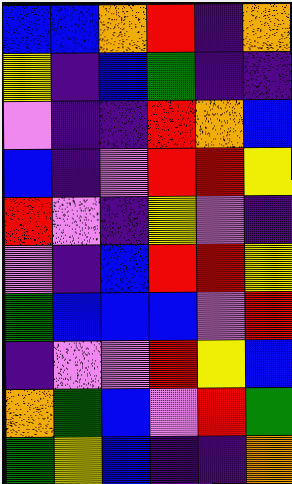[["blue", "blue", "orange", "red", "indigo", "orange"], ["yellow", "indigo", "blue", "green", "indigo", "indigo"], ["violet", "indigo", "indigo", "red", "orange", "blue"], ["blue", "indigo", "violet", "red", "red", "yellow"], ["red", "violet", "indigo", "yellow", "violet", "indigo"], ["violet", "indigo", "blue", "red", "red", "yellow"], ["green", "blue", "blue", "blue", "violet", "red"], ["indigo", "violet", "violet", "red", "yellow", "blue"], ["orange", "green", "blue", "violet", "red", "green"], ["green", "yellow", "blue", "indigo", "indigo", "orange"]]